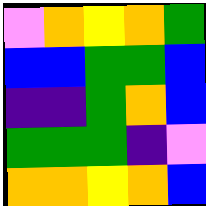[["violet", "orange", "yellow", "orange", "green"], ["blue", "blue", "green", "green", "blue"], ["indigo", "indigo", "green", "orange", "blue"], ["green", "green", "green", "indigo", "violet"], ["orange", "orange", "yellow", "orange", "blue"]]